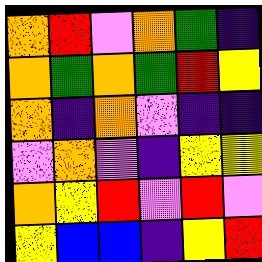[["orange", "red", "violet", "orange", "green", "indigo"], ["orange", "green", "orange", "green", "red", "yellow"], ["orange", "indigo", "orange", "violet", "indigo", "indigo"], ["violet", "orange", "violet", "indigo", "yellow", "yellow"], ["orange", "yellow", "red", "violet", "red", "violet"], ["yellow", "blue", "blue", "indigo", "yellow", "red"]]